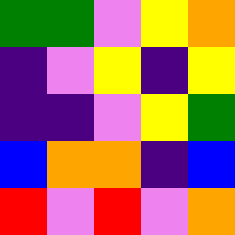[["green", "green", "violet", "yellow", "orange"], ["indigo", "violet", "yellow", "indigo", "yellow"], ["indigo", "indigo", "violet", "yellow", "green"], ["blue", "orange", "orange", "indigo", "blue"], ["red", "violet", "red", "violet", "orange"]]